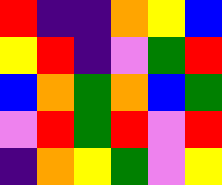[["red", "indigo", "indigo", "orange", "yellow", "blue"], ["yellow", "red", "indigo", "violet", "green", "red"], ["blue", "orange", "green", "orange", "blue", "green"], ["violet", "red", "green", "red", "violet", "red"], ["indigo", "orange", "yellow", "green", "violet", "yellow"]]